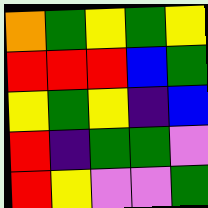[["orange", "green", "yellow", "green", "yellow"], ["red", "red", "red", "blue", "green"], ["yellow", "green", "yellow", "indigo", "blue"], ["red", "indigo", "green", "green", "violet"], ["red", "yellow", "violet", "violet", "green"]]